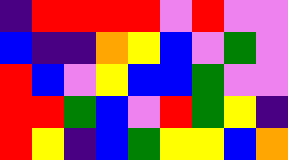[["indigo", "red", "red", "red", "red", "violet", "red", "violet", "violet"], ["blue", "indigo", "indigo", "orange", "yellow", "blue", "violet", "green", "violet"], ["red", "blue", "violet", "yellow", "blue", "blue", "green", "violet", "violet"], ["red", "red", "green", "blue", "violet", "red", "green", "yellow", "indigo"], ["red", "yellow", "indigo", "blue", "green", "yellow", "yellow", "blue", "orange"]]